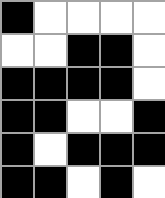[["black", "white", "white", "white", "white"], ["white", "white", "black", "black", "white"], ["black", "black", "black", "black", "white"], ["black", "black", "white", "white", "black"], ["black", "white", "black", "black", "black"], ["black", "black", "white", "black", "white"]]